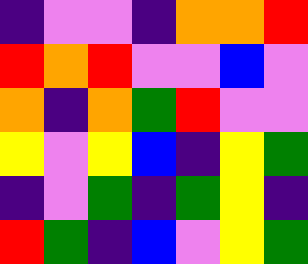[["indigo", "violet", "violet", "indigo", "orange", "orange", "red"], ["red", "orange", "red", "violet", "violet", "blue", "violet"], ["orange", "indigo", "orange", "green", "red", "violet", "violet"], ["yellow", "violet", "yellow", "blue", "indigo", "yellow", "green"], ["indigo", "violet", "green", "indigo", "green", "yellow", "indigo"], ["red", "green", "indigo", "blue", "violet", "yellow", "green"]]